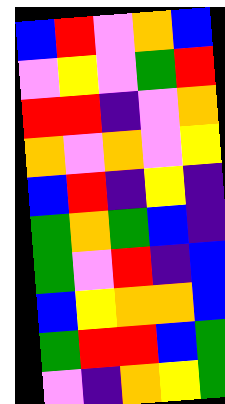[["blue", "red", "violet", "orange", "blue"], ["violet", "yellow", "violet", "green", "red"], ["red", "red", "indigo", "violet", "orange"], ["orange", "violet", "orange", "violet", "yellow"], ["blue", "red", "indigo", "yellow", "indigo"], ["green", "orange", "green", "blue", "indigo"], ["green", "violet", "red", "indigo", "blue"], ["blue", "yellow", "orange", "orange", "blue"], ["green", "red", "red", "blue", "green"], ["violet", "indigo", "orange", "yellow", "green"]]